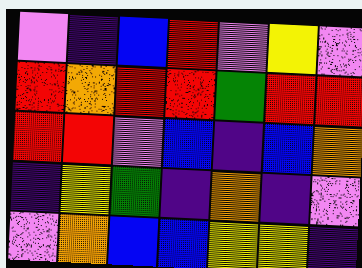[["violet", "indigo", "blue", "red", "violet", "yellow", "violet"], ["red", "orange", "red", "red", "green", "red", "red"], ["red", "red", "violet", "blue", "indigo", "blue", "orange"], ["indigo", "yellow", "green", "indigo", "orange", "indigo", "violet"], ["violet", "orange", "blue", "blue", "yellow", "yellow", "indigo"]]